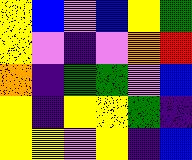[["yellow", "blue", "violet", "blue", "yellow", "green"], ["yellow", "violet", "indigo", "violet", "orange", "red"], ["orange", "indigo", "green", "green", "violet", "blue"], ["yellow", "indigo", "yellow", "yellow", "green", "indigo"], ["yellow", "yellow", "violet", "yellow", "indigo", "blue"]]